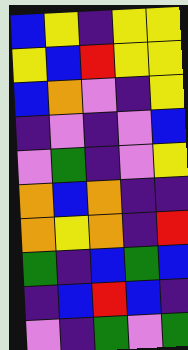[["blue", "yellow", "indigo", "yellow", "yellow"], ["yellow", "blue", "red", "yellow", "yellow"], ["blue", "orange", "violet", "indigo", "yellow"], ["indigo", "violet", "indigo", "violet", "blue"], ["violet", "green", "indigo", "violet", "yellow"], ["orange", "blue", "orange", "indigo", "indigo"], ["orange", "yellow", "orange", "indigo", "red"], ["green", "indigo", "blue", "green", "blue"], ["indigo", "blue", "red", "blue", "indigo"], ["violet", "indigo", "green", "violet", "green"]]